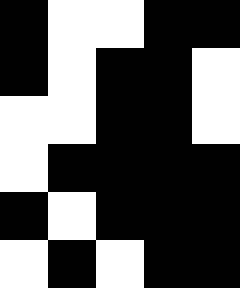[["black", "white", "white", "black", "black"], ["black", "white", "black", "black", "white"], ["white", "white", "black", "black", "white"], ["white", "black", "black", "black", "black"], ["black", "white", "black", "black", "black"], ["white", "black", "white", "black", "black"]]